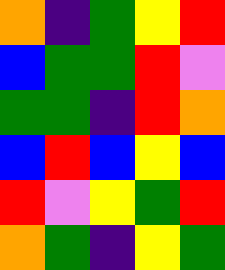[["orange", "indigo", "green", "yellow", "red"], ["blue", "green", "green", "red", "violet"], ["green", "green", "indigo", "red", "orange"], ["blue", "red", "blue", "yellow", "blue"], ["red", "violet", "yellow", "green", "red"], ["orange", "green", "indigo", "yellow", "green"]]